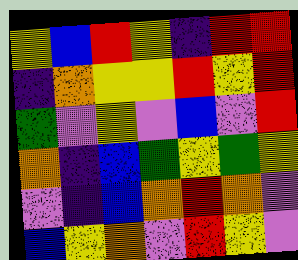[["yellow", "blue", "red", "yellow", "indigo", "red", "red"], ["indigo", "orange", "yellow", "yellow", "red", "yellow", "red"], ["green", "violet", "yellow", "violet", "blue", "violet", "red"], ["orange", "indigo", "blue", "green", "yellow", "green", "yellow"], ["violet", "indigo", "blue", "orange", "red", "orange", "violet"], ["blue", "yellow", "orange", "violet", "red", "yellow", "violet"]]